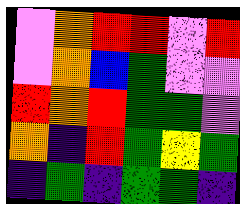[["violet", "orange", "red", "red", "violet", "red"], ["violet", "orange", "blue", "green", "violet", "violet"], ["red", "orange", "red", "green", "green", "violet"], ["orange", "indigo", "red", "green", "yellow", "green"], ["indigo", "green", "indigo", "green", "green", "indigo"]]